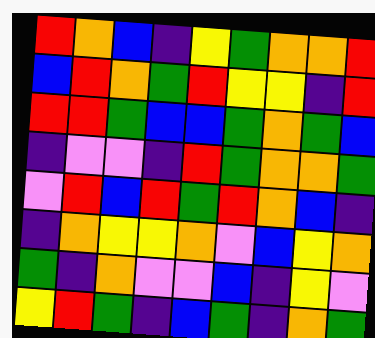[["red", "orange", "blue", "indigo", "yellow", "green", "orange", "orange", "red"], ["blue", "red", "orange", "green", "red", "yellow", "yellow", "indigo", "red"], ["red", "red", "green", "blue", "blue", "green", "orange", "green", "blue"], ["indigo", "violet", "violet", "indigo", "red", "green", "orange", "orange", "green"], ["violet", "red", "blue", "red", "green", "red", "orange", "blue", "indigo"], ["indigo", "orange", "yellow", "yellow", "orange", "violet", "blue", "yellow", "orange"], ["green", "indigo", "orange", "violet", "violet", "blue", "indigo", "yellow", "violet"], ["yellow", "red", "green", "indigo", "blue", "green", "indigo", "orange", "green"]]